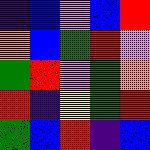[["indigo", "blue", "violet", "blue", "red"], ["orange", "blue", "green", "red", "violet"], ["green", "red", "violet", "green", "orange"], ["red", "indigo", "yellow", "green", "red"], ["green", "blue", "red", "indigo", "blue"]]